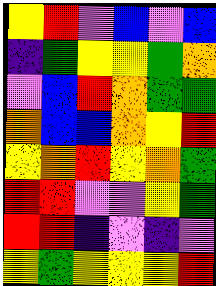[["yellow", "red", "violet", "blue", "violet", "blue"], ["indigo", "green", "yellow", "yellow", "green", "orange"], ["violet", "blue", "red", "orange", "green", "green"], ["orange", "blue", "blue", "orange", "yellow", "red"], ["yellow", "orange", "red", "yellow", "orange", "green"], ["red", "red", "violet", "violet", "yellow", "green"], ["red", "red", "indigo", "violet", "indigo", "violet"], ["yellow", "green", "yellow", "yellow", "yellow", "red"]]